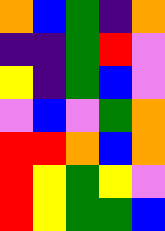[["orange", "blue", "green", "indigo", "orange"], ["indigo", "indigo", "green", "red", "violet"], ["yellow", "indigo", "green", "blue", "violet"], ["violet", "blue", "violet", "green", "orange"], ["red", "red", "orange", "blue", "orange"], ["red", "yellow", "green", "yellow", "violet"], ["red", "yellow", "green", "green", "blue"]]